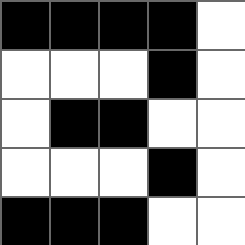[["black", "black", "black", "black", "white"], ["white", "white", "white", "black", "white"], ["white", "black", "black", "white", "white"], ["white", "white", "white", "black", "white"], ["black", "black", "black", "white", "white"]]